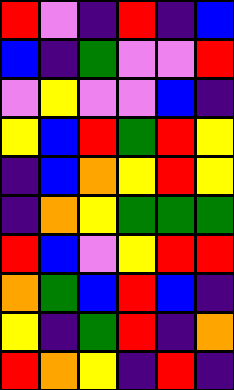[["red", "violet", "indigo", "red", "indigo", "blue"], ["blue", "indigo", "green", "violet", "violet", "red"], ["violet", "yellow", "violet", "violet", "blue", "indigo"], ["yellow", "blue", "red", "green", "red", "yellow"], ["indigo", "blue", "orange", "yellow", "red", "yellow"], ["indigo", "orange", "yellow", "green", "green", "green"], ["red", "blue", "violet", "yellow", "red", "red"], ["orange", "green", "blue", "red", "blue", "indigo"], ["yellow", "indigo", "green", "red", "indigo", "orange"], ["red", "orange", "yellow", "indigo", "red", "indigo"]]